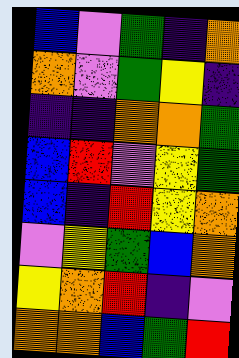[["blue", "violet", "green", "indigo", "orange"], ["orange", "violet", "green", "yellow", "indigo"], ["indigo", "indigo", "orange", "orange", "green"], ["blue", "red", "violet", "yellow", "green"], ["blue", "indigo", "red", "yellow", "orange"], ["violet", "yellow", "green", "blue", "orange"], ["yellow", "orange", "red", "indigo", "violet"], ["orange", "orange", "blue", "green", "red"]]